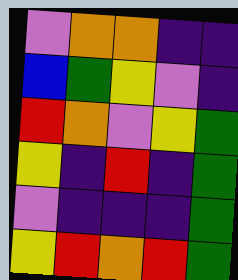[["violet", "orange", "orange", "indigo", "indigo"], ["blue", "green", "yellow", "violet", "indigo"], ["red", "orange", "violet", "yellow", "green"], ["yellow", "indigo", "red", "indigo", "green"], ["violet", "indigo", "indigo", "indigo", "green"], ["yellow", "red", "orange", "red", "green"]]